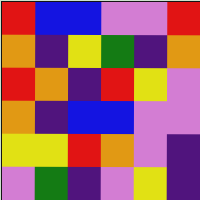[["red", "blue", "blue", "violet", "violet", "red"], ["orange", "indigo", "yellow", "green", "indigo", "orange"], ["red", "orange", "indigo", "red", "yellow", "violet"], ["orange", "indigo", "blue", "blue", "violet", "violet"], ["yellow", "yellow", "red", "orange", "violet", "indigo"], ["violet", "green", "indigo", "violet", "yellow", "indigo"]]